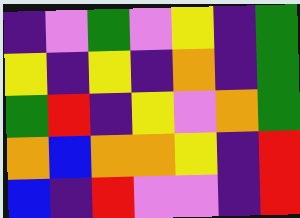[["indigo", "violet", "green", "violet", "yellow", "indigo", "green"], ["yellow", "indigo", "yellow", "indigo", "orange", "indigo", "green"], ["green", "red", "indigo", "yellow", "violet", "orange", "green"], ["orange", "blue", "orange", "orange", "yellow", "indigo", "red"], ["blue", "indigo", "red", "violet", "violet", "indigo", "red"]]